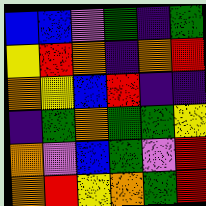[["blue", "blue", "violet", "green", "indigo", "green"], ["yellow", "red", "orange", "indigo", "orange", "red"], ["orange", "yellow", "blue", "red", "indigo", "indigo"], ["indigo", "green", "orange", "green", "green", "yellow"], ["orange", "violet", "blue", "green", "violet", "red"], ["orange", "red", "yellow", "orange", "green", "red"]]